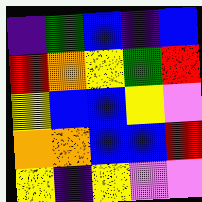[["indigo", "green", "blue", "indigo", "blue"], ["red", "orange", "yellow", "green", "red"], ["yellow", "blue", "blue", "yellow", "violet"], ["orange", "orange", "blue", "blue", "red"], ["yellow", "indigo", "yellow", "violet", "violet"]]